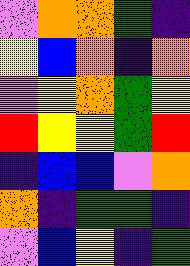[["violet", "orange", "orange", "green", "indigo"], ["yellow", "blue", "orange", "indigo", "orange"], ["violet", "yellow", "orange", "green", "yellow"], ["red", "yellow", "yellow", "green", "red"], ["indigo", "blue", "blue", "violet", "orange"], ["orange", "indigo", "green", "green", "indigo"], ["violet", "blue", "yellow", "indigo", "green"]]